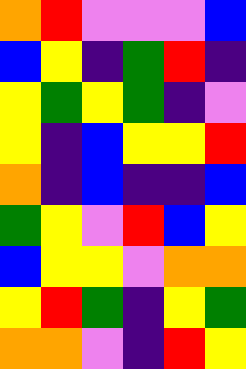[["orange", "red", "violet", "violet", "violet", "blue"], ["blue", "yellow", "indigo", "green", "red", "indigo"], ["yellow", "green", "yellow", "green", "indigo", "violet"], ["yellow", "indigo", "blue", "yellow", "yellow", "red"], ["orange", "indigo", "blue", "indigo", "indigo", "blue"], ["green", "yellow", "violet", "red", "blue", "yellow"], ["blue", "yellow", "yellow", "violet", "orange", "orange"], ["yellow", "red", "green", "indigo", "yellow", "green"], ["orange", "orange", "violet", "indigo", "red", "yellow"]]